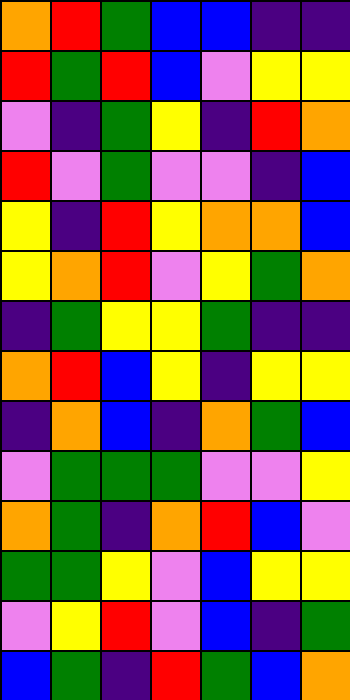[["orange", "red", "green", "blue", "blue", "indigo", "indigo"], ["red", "green", "red", "blue", "violet", "yellow", "yellow"], ["violet", "indigo", "green", "yellow", "indigo", "red", "orange"], ["red", "violet", "green", "violet", "violet", "indigo", "blue"], ["yellow", "indigo", "red", "yellow", "orange", "orange", "blue"], ["yellow", "orange", "red", "violet", "yellow", "green", "orange"], ["indigo", "green", "yellow", "yellow", "green", "indigo", "indigo"], ["orange", "red", "blue", "yellow", "indigo", "yellow", "yellow"], ["indigo", "orange", "blue", "indigo", "orange", "green", "blue"], ["violet", "green", "green", "green", "violet", "violet", "yellow"], ["orange", "green", "indigo", "orange", "red", "blue", "violet"], ["green", "green", "yellow", "violet", "blue", "yellow", "yellow"], ["violet", "yellow", "red", "violet", "blue", "indigo", "green"], ["blue", "green", "indigo", "red", "green", "blue", "orange"]]